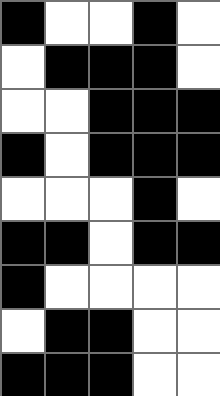[["black", "white", "white", "black", "white"], ["white", "black", "black", "black", "white"], ["white", "white", "black", "black", "black"], ["black", "white", "black", "black", "black"], ["white", "white", "white", "black", "white"], ["black", "black", "white", "black", "black"], ["black", "white", "white", "white", "white"], ["white", "black", "black", "white", "white"], ["black", "black", "black", "white", "white"]]